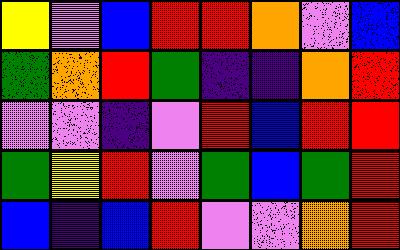[["yellow", "violet", "blue", "red", "red", "orange", "violet", "blue"], ["green", "orange", "red", "green", "indigo", "indigo", "orange", "red"], ["violet", "violet", "indigo", "violet", "red", "blue", "red", "red"], ["green", "yellow", "red", "violet", "green", "blue", "green", "red"], ["blue", "indigo", "blue", "red", "violet", "violet", "orange", "red"]]